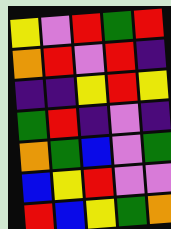[["yellow", "violet", "red", "green", "red"], ["orange", "red", "violet", "red", "indigo"], ["indigo", "indigo", "yellow", "red", "yellow"], ["green", "red", "indigo", "violet", "indigo"], ["orange", "green", "blue", "violet", "green"], ["blue", "yellow", "red", "violet", "violet"], ["red", "blue", "yellow", "green", "orange"]]